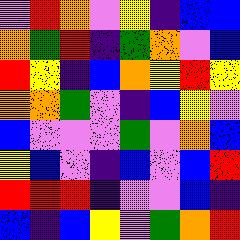[["violet", "red", "orange", "violet", "yellow", "indigo", "blue", "blue"], ["orange", "green", "red", "indigo", "green", "orange", "violet", "blue"], ["red", "yellow", "indigo", "blue", "orange", "yellow", "red", "yellow"], ["orange", "orange", "green", "violet", "indigo", "blue", "yellow", "violet"], ["blue", "violet", "violet", "violet", "green", "violet", "orange", "blue"], ["yellow", "blue", "violet", "indigo", "blue", "violet", "blue", "red"], ["red", "red", "red", "indigo", "violet", "violet", "blue", "indigo"], ["blue", "indigo", "blue", "yellow", "violet", "green", "orange", "red"]]